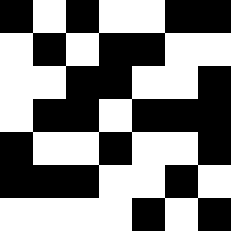[["black", "white", "black", "white", "white", "black", "black"], ["white", "black", "white", "black", "black", "white", "white"], ["white", "white", "black", "black", "white", "white", "black"], ["white", "black", "black", "white", "black", "black", "black"], ["black", "white", "white", "black", "white", "white", "black"], ["black", "black", "black", "white", "white", "black", "white"], ["white", "white", "white", "white", "black", "white", "black"]]